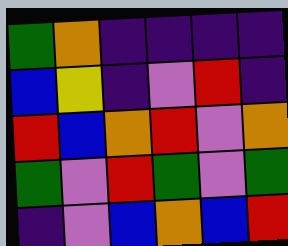[["green", "orange", "indigo", "indigo", "indigo", "indigo"], ["blue", "yellow", "indigo", "violet", "red", "indigo"], ["red", "blue", "orange", "red", "violet", "orange"], ["green", "violet", "red", "green", "violet", "green"], ["indigo", "violet", "blue", "orange", "blue", "red"]]